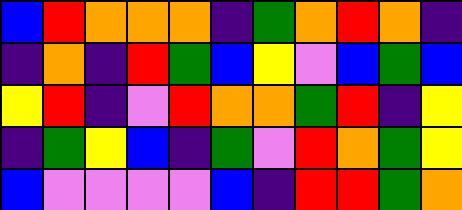[["blue", "red", "orange", "orange", "orange", "indigo", "green", "orange", "red", "orange", "indigo"], ["indigo", "orange", "indigo", "red", "green", "blue", "yellow", "violet", "blue", "green", "blue"], ["yellow", "red", "indigo", "violet", "red", "orange", "orange", "green", "red", "indigo", "yellow"], ["indigo", "green", "yellow", "blue", "indigo", "green", "violet", "red", "orange", "green", "yellow"], ["blue", "violet", "violet", "violet", "violet", "blue", "indigo", "red", "red", "green", "orange"]]